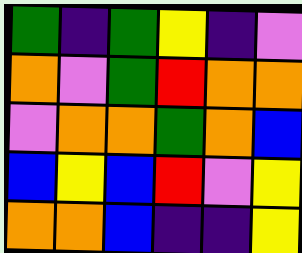[["green", "indigo", "green", "yellow", "indigo", "violet"], ["orange", "violet", "green", "red", "orange", "orange"], ["violet", "orange", "orange", "green", "orange", "blue"], ["blue", "yellow", "blue", "red", "violet", "yellow"], ["orange", "orange", "blue", "indigo", "indigo", "yellow"]]